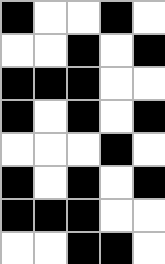[["black", "white", "white", "black", "white"], ["white", "white", "black", "white", "black"], ["black", "black", "black", "white", "white"], ["black", "white", "black", "white", "black"], ["white", "white", "white", "black", "white"], ["black", "white", "black", "white", "black"], ["black", "black", "black", "white", "white"], ["white", "white", "black", "black", "white"]]